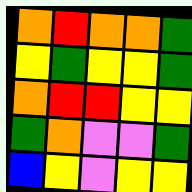[["orange", "red", "orange", "orange", "green"], ["yellow", "green", "yellow", "yellow", "green"], ["orange", "red", "red", "yellow", "yellow"], ["green", "orange", "violet", "violet", "green"], ["blue", "yellow", "violet", "yellow", "yellow"]]